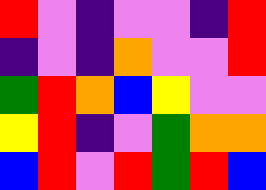[["red", "violet", "indigo", "violet", "violet", "indigo", "red"], ["indigo", "violet", "indigo", "orange", "violet", "violet", "red"], ["green", "red", "orange", "blue", "yellow", "violet", "violet"], ["yellow", "red", "indigo", "violet", "green", "orange", "orange"], ["blue", "red", "violet", "red", "green", "red", "blue"]]